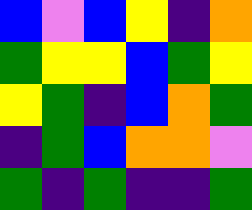[["blue", "violet", "blue", "yellow", "indigo", "orange"], ["green", "yellow", "yellow", "blue", "green", "yellow"], ["yellow", "green", "indigo", "blue", "orange", "green"], ["indigo", "green", "blue", "orange", "orange", "violet"], ["green", "indigo", "green", "indigo", "indigo", "green"]]